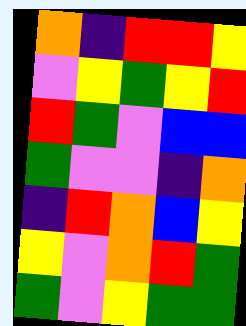[["orange", "indigo", "red", "red", "yellow"], ["violet", "yellow", "green", "yellow", "red"], ["red", "green", "violet", "blue", "blue"], ["green", "violet", "violet", "indigo", "orange"], ["indigo", "red", "orange", "blue", "yellow"], ["yellow", "violet", "orange", "red", "green"], ["green", "violet", "yellow", "green", "green"]]